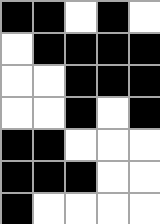[["black", "black", "white", "black", "white"], ["white", "black", "black", "black", "black"], ["white", "white", "black", "black", "black"], ["white", "white", "black", "white", "black"], ["black", "black", "white", "white", "white"], ["black", "black", "black", "white", "white"], ["black", "white", "white", "white", "white"]]